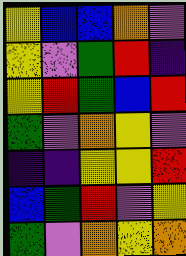[["yellow", "blue", "blue", "orange", "violet"], ["yellow", "violet", "green", "red", "indigo"], ["yellow", "red", "green", "blue", "red"], ["green", "violet", "orange", "yellow", "violet"], ["indigo", "indigo", "yellow", "yellow", "red"], ["blue", "green", "red", "violet", "yellow"], ["green", "violet", "orange", "yellow", "orange"]]